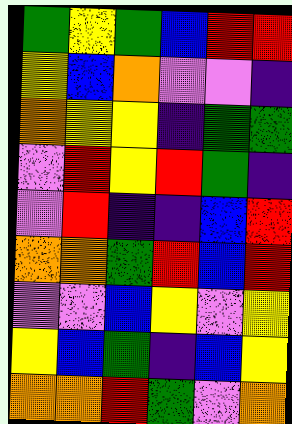[["green", "yellow", "green", "blue", "red", "red"], ["yellow", "blue", "orange", "violet", "violet", "indigo"], ["orange", "yellow", "yellow", "indigo", "green", "green"], ["violet", "red", "yellow", "red", "green", "indigo"], ["violet", "red", "indigo", "indigo", "blue", "red"], ["orange", "orange", "green", "red", "blue", "red"], ["violet", "violet", "blue", "yellow", "violet", "yellow"], ["yellow", "blue", "green", "indigo", "blue", "yellow"], ["orange", "orange", "red", "green", "violet", "orange"]]